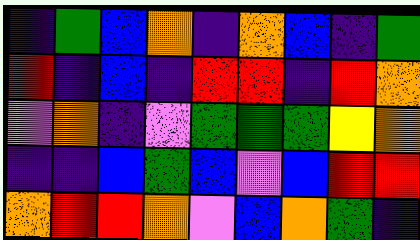[["indigo", "green", "blue", "orange", "indigo", "orange", "blue", "indigo", "green"], ["red", "indigo", "blue", "indigo", "red", "red", "indigo", "red", "orange"], ["violet", "orange", "indigo", "violet", "green", "green", "green", "yellow", "orange"], ["indigo", "indigo", "blue", "green", "blue", "violet", "blue", "red", "red"], ["orange", "red", "red", "orange", "violet", "blue", "orange", "green", "indigo"]]